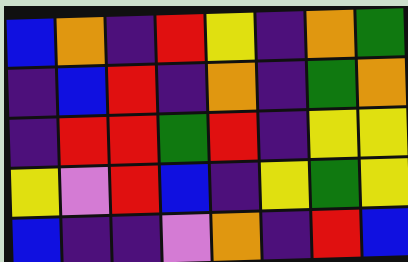[["blue", "orange", "indigo", "red", "yellow", "indigo", "orange", "green"], ["indigo", "blue", "red", "indigo", "orange", "indigo", "green", "orange"], ["indigo", "red", "red", "green", "red", "indigo", "yellow", "yellow"], ["yellow", "violet", "red", "blue", "indigo", "yellow", "green", "yellow"], ["blue", "indigo", "indigo", "violet", "orange", "indigo", "red", "blue"]]